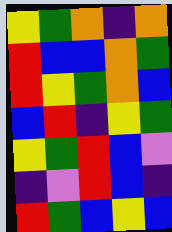[["yellow", "green", "orange", "indigo", "orange"], ["red", "blue", "blue", "orange", "green"], ["red", "yellow", "green", "orange", "blue"], ["blue", "red", "indigo", "yellow", "green"], ["yellow", "green", "red", "blue", "violet"], ["indigo", "violet", "red", "blue", "indigo"], ["red", "green", "blue", "yellow", "blue"]]